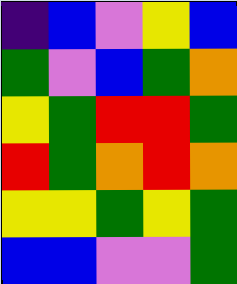[["indigo", "blue", "violet", "yellow", "blue"], ["green", "violet", "blue", "green", "orange"], ["yellow", "green", "red", "red", "green"], ["red", "green", "orange", "red", "orange"], ["yellow", "yellow", "green", "yellow", "green"], ["blue", "blue", "violet", "violet", "green"]]